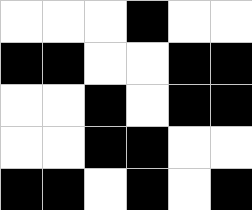[["white", "white", "white", "black", "white", "white"], ["black", "black", "white", "white", "black", "black"], ["white", "white", "black", "white", "black", "black"], ["white", "white", "black", "black", "white", "white"], ["black", "black", "white", "black", "white", "black"]]